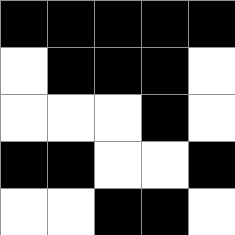[["black", "black", "black", "black", "black"], ["white", "black", "black", "black", "white"], ["white", "white", "white", "black", "white"], ["black", "black", "white", "white", "black"], ["white", "white", "black", "black", "white"]]